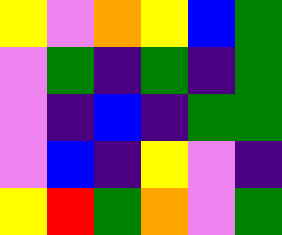[["yellow", "violet", "orange", "yellow", "blue", "green"], ["violet", "green", "indigo", "green", "indigo", "green"], ["violet", "indigo", "blue", "indigo", "green", "green"], ["violet", "blue", "indigo", "yellow", "violet", "indigo"], ["yellow", "red", "green", "orange", "violet", "green"]]